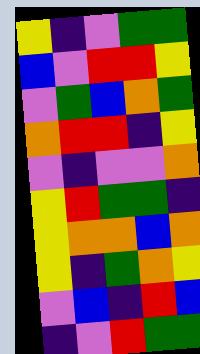[["yellow", "indigo", "violet", "green", "green"], ["blue", "violet", "red", "red", "yellow"], ["violet", "green", "blue", "orange", "green"], ["orange", "red", "red", "indigo", "yellow"], ["violet", "indigo", "violet", "violet", "orange"], ["yellow", "red", "green", "green", "indigo"], ["yellow", "orange", "orange", "blue", "orange"], ["yellow", "indigo", "green", "orange", "yellow"], ["violet", "blue", "indigo", "red", "blue"], ["indigo", "violet", "red", "green", "green"]]